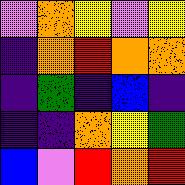[["violet", "orange", "yellow", "violet", "yellow"], ["indigo", "orange", "red", "orange", "orange"], ["indigo", "green", "indigo", "blue", "indigo"], ["indigo", "indigo", "orange", "yellow", "green"], ["blue", "violet", "red", "orange", "red"]]